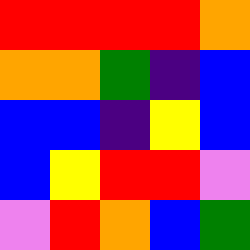[["red", "red", "red", "red", "orange"], ["orange", "orange", "green", "indigo", "blue"], ["blue", "blue", "indigo", "yellow", "blue"], ["blue", "yellow", "red", "red", "violet"], ["violet", "red", "orange", "blue", "green"]]